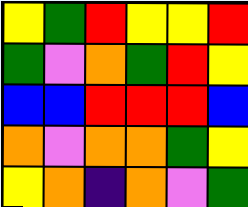[["yellow", "green", "red", "yellow", "yellow", "red"], ["green", "violet", "orange", "green", "red", "yellow"], ["blue", "blue", "red", "red", "red", "blue"], ["orange", "violet", "orange", "orange", "green", "yellow"], ["yellow", "orange", "indigo", "orange", "violet", "green"]]